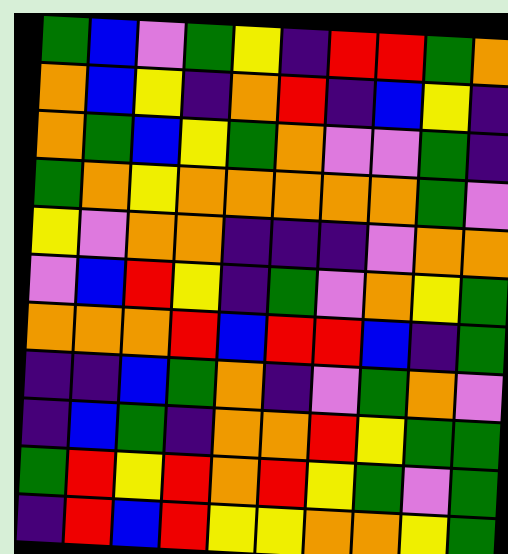[["green", "blue", "violet", "green", "yellow", "indigo", "red", "red", "green", "orange"], ["orange", "blue", "yellow", "indigo", "orange", "red", "indigo", "blue", "yellow", "indigo"], ["orange", "green", "blue", "yellow", "green", "orange", "violet", "violet", "green", "indigo"], ["green", "orange", "yellow", "orange", "orange", "orange", "orange", "orange", "green", "violet"], ["yellow", "violet", "orange", "orange", "indigo", "indigo", "indigo", "violet", "orange", "orange"], ["violet", "blue", "red", "yellow", "indigo", "green", "violet", "orange", "yellow", "green"], ["orange", "orange", "orange", "red", "blue", "red", "red", "blue", "indigo", "green"], ["indigo", "indigo", "blue", "green", "orange", "indigo", "violet", "green", "orange", "violet"], ["indigo", "blue", "green", "indigo", "orange", "orange", "red", "yellow", "green", "green"], ["green", "red", "yellow", "red", "orange", "red", "yellow", "green", "violet", "green"], ["indigo", "red", "blue", "red", "yellow", "yellow", "orange", "orange", "yellow", "green"]]